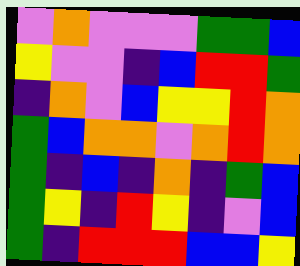[["violet", "orange", "violet", "violet", "violet", "green", "green", "blue"], ["yellow", "violet", "violet", "indigo", "blue", "red", "red", "green"], ["indigo", "orange", "violet", "blue", "yellow", "yellow", "red", "orange"], ["green", "blue", "orange", "orange", "violet", "orange", "red", "orange"], ["green", "indigo", "blue", "indigo", "orange", "indigo", "green", "blue"], ["green", "yellow", "indigo", "red", "yellow", "indigo", "violet", "blue"], ["green", "indigo", "red", "red", "red", "blue", "blue", "yellow"]]